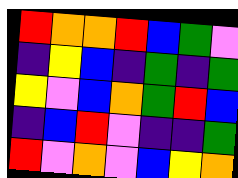[["red", "orange", "orange", "red", "blue", "green", "violet"], ["indigo", "yellow", "blue", "indigo", "green", "indigo", "green"], ["yellow", "violet", "blue", "orange", "green", "red", "blue"], ["indigo", "blue", "red", "violet", "indigo", "indigo", "green"], ["red", "violet", "orange", "violet", "blue", "yellow", "orange"]]